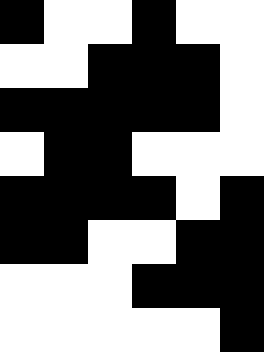[["black", "white", "white", "black", "white", "white"], ["white", "white", "black", "black", "black", "white"], ["black", "black", "black", "black", "black", "white"], ["white", "black", "black", "white", "white", "white"], ["black", "black", "black", "black", "white", "black"], ["black", "black", "white", "white", "black", "black"], ["white", "white", "white", "black", "black", "black"], ["white", "white", "white", "white", "white", "black"]]